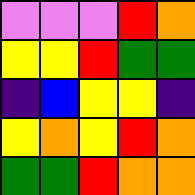[["violet", "violet", "violet", "red", "orange"], ["yellow", "yellow", "red", "green", "green"], ["indigo", "blue", "yellow", "yellow", "indigo"], ["yellow", "orange", "yellow", "red", "orange"], ["green", "green", "red", "orange", "orange"]]